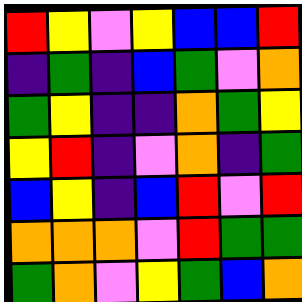[["red", "yellow", "violet", "yellow", "blue", "blue", "red"], ["indigo", "green", "indigo", "blue", "green", "violet", "orange"], ["green", "yellow", "indigo", "indigo", "orange", "green", "yellow"], ["yellow", "red", "indigo", "violet", "orange", "indigo", "green"], ["blue", "yellow", "indigo", "blue", "red", "violet", "red"], ["orange", "orange", "orange", "violet", "red", "green", "green"], ["green", "orange", "violet", "yellow", "green", "blue", "orange"]]